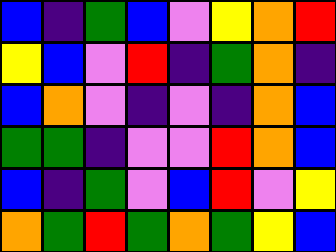[["blue", "indigo", "green", "blue", "violet", "yellow", "orange", "red"], ["yellow", "blue", "violet", "red", "indigo", "green", "orange", "indigo"], ["blue", "orange", "violet", "indigo", "violet", "indigo", "orange", "blue"], ["green", "green", "indigo", "violet", "violet", "red", "orange", "blue"], ["blue", "indigo", "green", "violet", "blue", "red", "violet", "yellow"], ["orange", "green", "red", "green", "orange", "green", "yellow", "blue"]]